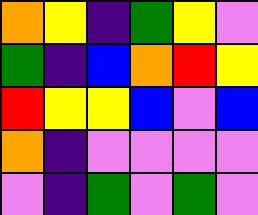[["orange", "yellow", "indigo", "green", "yellow", "violet"], ["green", "indigo", "blue", "orange", "red", "yellow"], ["red", "yellow", "yellow", "blue", "violet", "blue"], ["orange", "indigo", "violet", "violet", "violet", "violet"], ["violet", "indigo", "green", "violet", "green", "violet"]]